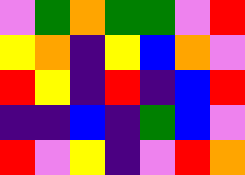[["violet", "green", "orange", "green", "green", "violet", "red"], ["yellow", "orange", "indigo", "yellow", "blue", "orange", "violet"], ["red", "yellow", "indigo", "red", "indigo", "blue", "red"], ["indigo", "indigo", "blue", "indigo", "green", "blue", "violet"], ["red", "violet", "yellow", "indigo", "violet", "red", "orange"]]